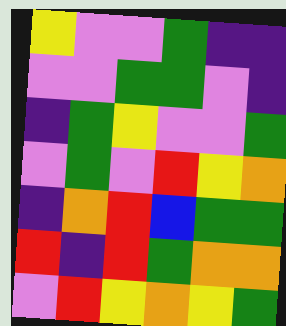[["yellow", "violet", "violet", "green", "indigo", "indigo"], ["violet", "violet", "green", "green", "violet", "indigo"], ["indigo", "green", "yellow", "violet", "violet", "green"], ["violet", "green", "violet", "red", "yellow", "orange"], ["indigo", "orange", "red", "blue", "green", "green"], ["red", "indigo", "red", "green", "orange", "orange"], ["violet", "red", "yellow", "orange", "yellow", "green"]]